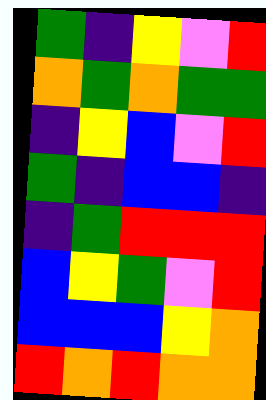[["green", "indigo", "yellow", "violet", "red"], ["orange", "green", "orange", "green", "green"], ["indigo", "yellow", "blue", "violet", "red"], ["green", "indigo", "blue", "blue", "indigo"], ["indigo", "green", "red", "red", "red"], ["blue", "yellow", "green", "violet", "red"], ["blue", "blue", "blue", "yellow", "orange"], ["red", "orange", "red", "orange", "orange"]]